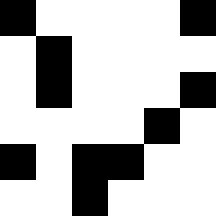[["black", "white", "white", "white", "white", "black"], ["white", "black", "white", "white", "white", "white"], ["white", "black", "white", "white", "white", "black"], ["white", "white", "white", "white", "black", "white"], ["black", "white", "black", "black", "white", "white"], ["white", "white", "black", "white", "white", "white"]]